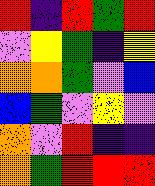[["red", "indigo", "red", "green", "red"], ["violet", "yellow", "green", "indigo", "yellow"], ["orange", "orange", "green", "violet", "blue"], ["blue", "green", "violet", "yellow", "violet"], ["orange", "violet", "red", "indigo", "indigo"], ["orange", "green", "red", "red", "red"]]